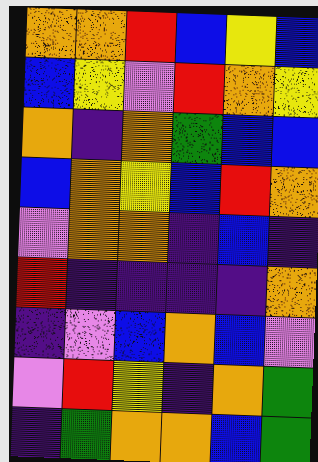[["orange", "orange", "red", "blue", "yellow", "blue"], ["blue", "yellow", "violet", "red", "orange", "yellow"], ["orange", "indigo", "orange", "green", "blue", "blue"], ["blue", "orange", "yellow", "blue", "red", "orange"], ["violet", "orange", "orange", "indigo", "blue", "indigo"], ["red", "indigo", "indigo", "indigo", "indigo", "orange"], ["indigo", "violet", "blue", "orange", "blue", "violet"], ["violet", "red", "yellow", "indigo", "orange", "green"], ["indigo", "green", "orange", "orange", "blue", "green"]]